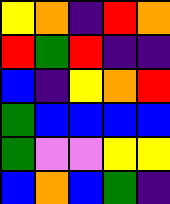[["yellow", "orange", "indigo", "red", "orange"], ["red", "green", "red", "indigo", "indigo"], ["blue", "indigo", "yellow", "orange", "red"], ["green", "blue", "blue", "blue", "blue"], ["green", "violet", "violet", "yellow", "yellow"], ["blue", "orange", "blue", "green", "indigo"]]